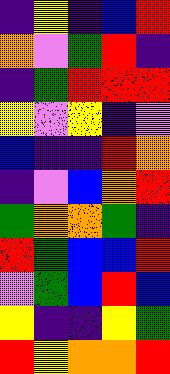[["indigo", "yellow", "indigo", "blue", "red"], ["orange", "violet", "green", "red", "indigo"], ["indigo", "green", "red", "red", "red"], ["yellow", "violet", "yellow", "indigo", "violet"], ["blue", "indigo", "indigo", "red", "orange"], ["indigo", "violet", "blue", "orange", "red"], ["green", "orange", "orange", "green", "indigo"], ["red", "green", "blue", "blue", "red"], ["violet", "green", "blue", "red", "blue"], ["yellow", "indigo", "indigo", "yellow", "green"], ["red", "yellow", "orange", "orange", "red"]]